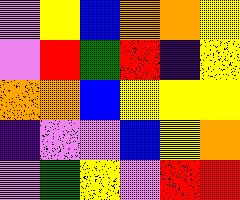[["violet", "yellow", "blue", "orange", "orange", "yellow"], ["violet", "red", "green", "red", "indigo", "yellow"], ["orange", "orange", "blue", "yellow", "yellow", "yellow"], ["indigo", "violet", "violet", "blue", "yellow", "orange"], ["violet", "green", "yellow", "violet", "red", "red"]]